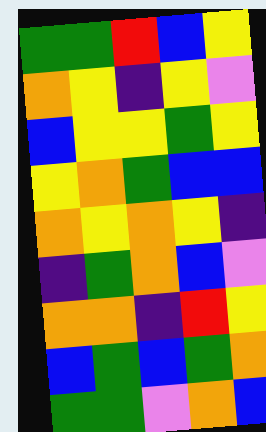[["green", "green", "red", "blue", "yellow"], ["orange", "yellow", "indigo", "yellow", "violet"], ["blue", "yellow", "yellow", "green", "yellow"], ["yellow", "orange", "green", "blue", "blue"], ["orange", "yellow", "orange", "yellow", "indigo"], ["indigo", "green", "orange", "blue", "violet"], ["orange", "orange", "indigo", "red", "yellow"], ["blue", "green", "blue", "green", "orange"], ["green", "green", "violet", "orange", "blue"]]